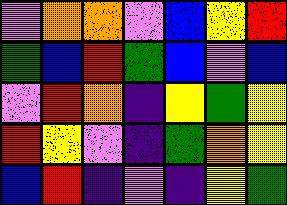[["violet", "orange", "orange", "violet", "blue", "yellow", "red"], ["green", "blue", "red", "green", "blue", "violet", "blue"], ["violet", "red", "orange", "indigo", "yellow", "green", "yellow"], ["red", "yellow", "violet", "indigo", "green", "orange", "yellow"], ["blue", "red", "indigo", "violet", "indigo", "yellow", "green"]]